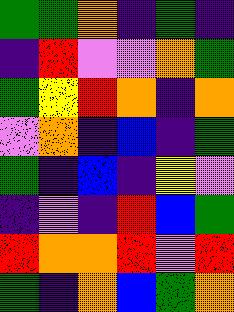[["green", "green", "orange", "indigo", "green", "indigo"], ["indigo", "red", "violet", "violet", "orange", "green"], ["green", "yellow", "red", "orange", "indigo", "orange"], ["violet", "orange", "indigo", "blue", "indigo", "green"], ["green", "indigo", "blue", "indigo", "yellow", "violet"], ["indigo", "violet", "indigo", "red", "blue", "green"], ["red", "orange", "orange", "red", "violet", "red"], ["green", "indigo", "orange", "blue", "green", "orange"]]